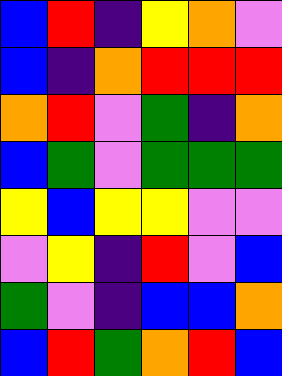[["blue", "red", "indigo", "yellow", "orange", "violet"], ["blue", "indigo", "orange", "red", "red", "red"], ["orange", "red", "violet", "green", "indigo", "orange"], ["blue", "green", "violet", "green", "green", "green"], ["yellow", "blue", "yellow", "yellow", "violet", "violet"], ["violet", "yellow", "indigo", "red", "violet", "blue"], ["green", "violet", "indigo", "blue", "blue", "orange"], ["blue", "red", "green", "orange", "red", "blue"]]